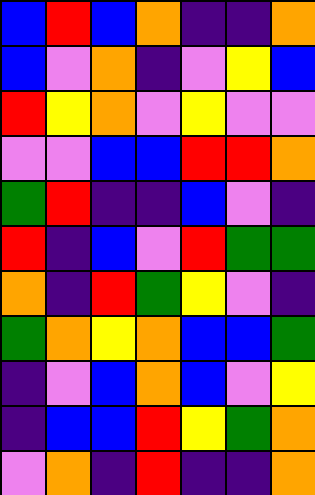[["blue", "red", "blue", "orange", "indigo", "indigo", "orange"], ["blue", "violet", "orange", "indigo", "violet", "yellow", "blue"], ["red", "yellow", "orange", "violet", "yellow", "violet", "violet"], ["violet", "violet", "blue", "blue", "red", "red", "orange"], ["green", "red", "indigo", "indigo", "blue", "violet", "indigo"], ["red", "indigo", "blue", "violet", "red", "green", "green"], ["orange", "indigo", "red", "green", "yellow", "violet", "indigo"], ["green", "orange", "yellow", "orange", "blue", "blue", "green"], ["indigo", "violet", "blue", "orange", "blue", "violet", "yellow"], ["indigo", "blue", "blue", "red", "yellow", "green", "orange"], ["violet", "orange", "indigo", "red", "indigo", "indigo", "orange"]]